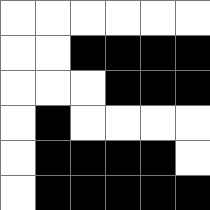[["white", "white", "white", "white", "white", "white"], ["white", "white", "black", "black", "black", "black"], ["white", "white", "white", "black", "black", "black"], ["white", "black", "white", "white", "white", "white"], ["white", "black", "black", "black", "black", "white"], ["white", "black", "black", "black", "black", "black"]]